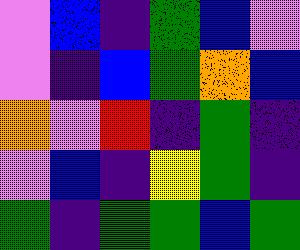[["violet", "blue", "indigo", "green", "blue", "violet"], ["violet", "indigo", "blue", "green", "orange", "blue"], ["orange", "violet", "red", "indigo", "green", "indigo"], ["violet", "blue", "indigo", "yellow", "green", "indigo"], ["green", "indigo", "green", "green", "blue", "green"]]